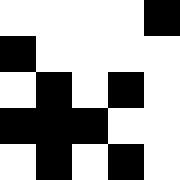[["white", "white", "white", "white", "black"], ["black", "white", "white", "white", "white"], ["white", "black", "white", "black", "white"], ["black", "black", "black", "white", "white"], ["white", "black", "white", "black", "white"]]